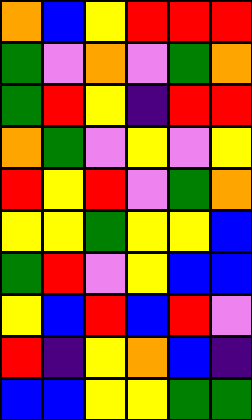[["orange", "blue", "yellow", "red", "red", "red"], ["green", "violet", "orange", "violet", "green", "orange"], ["green", "red", "yellow", "indigo", "red", "red"], ["orange", "green", "violet", "yellow", "violet", "yellow"], ["red", "yellow", "red", "violet", "green", "orange"], ["yellow", "yellow", "green", "yellow", "yellow", "blue"], ["green", "red", "violet", "yellow", "blue", "blue"], ["yellow", "blue", "red", "blue", "red", "violet"], ["red", "indigo", "yellow", "orange", "blue", "indigo"], ["blue", "blue", "yellow", "yellow", "green", "green"]]